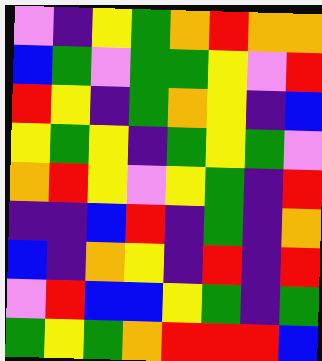[["violet", "indigo", "yellow", "green", "orange", "red", "orange", "orange"], ["blue", "green", "violet", "green", "green", "yellow", "violet", "red"], ["red", "yellow", "indigo", "green", "orange", "yellow", "indigo", "blue"], ["yellow", "green", "yellow", "indigo", "green", "yellow", "green", "violet"], ["orange", "red", "yellow", "violet", "yellow", "green", "indigo", "red"], ["indigo", "indigo", "blue", "red", "indigo", "green", "indigo", "orange"], ["blue", "indigo", "orange", "yellow", "indigo", "red", "indigo", "red"], ["violet", "red", "blue", "blue", "yellow", "green", "indigo", "green"], ["green", "yellow", "green", "orange", "red", "red", "red", "blue"]]